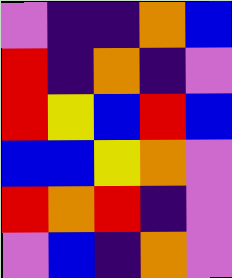[["violet", "indigo", "indigo", "orange", "blue"], ["red", "indigo", "orange", "indigo", "violet"], ["red", "yellow", "blue", "red", "blue"], ["blue", "blue", "yellow", "orange", "violet"], ["red", "orange", "red", "indigo", "violet"], ["violet", "blue", "indigo", "orange", "violet"]]